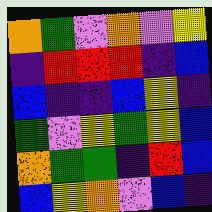[["orange", "green", "violet", "orange", "violet", "yellow"], ["indigo", "red", "red", "red", "indigo", "blue"], ["blue", "indigo", "indigo", "blue", "yellow", "indigo"], ["green", "violet", "yellow", "green", "yellow", "blue"], ["orange", "green", "green", "indigo", "red", "blue"], ["blue", "yellow", "orange", "violet", "blue", "indigo"]]